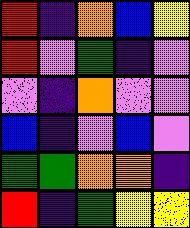[["red", "indigo", "orange", "blue", "yellow"], ["red", "violet", "green", "indigo", "violet"], ["violet", "indigo", "orange", "violet", "violet"], ["blue", "indigo", "violet", "blue", "violet"], ["green", "green", "orange", "orange", "indigo"], ["red", "indigo", "green", "yellow", "yellow"]]